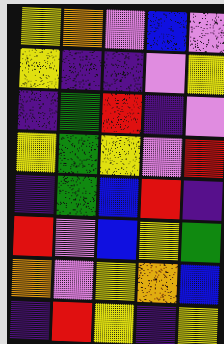[["yellow", "orange", "violet", "blue", "violet"], ["yellow", "indigo", "indigo", "violet", "yellow"], ["indigo", "green", "red", "indigo", "violet"], ["yellow", "green", "yellow", "violet", "red"], ["indigo", "green", "blue", "red", "indigo"], ["red", "violet", "blue", "yellow", "green"], ["orange", "violet", "yellow", "orange", "blue"], ["indigo", "red", "yellow", "indigo", "yellow"]]